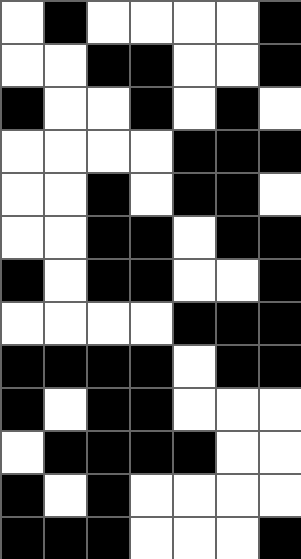[["white", "black", "white", "white", "white", "white", "black"], ["white", "white", "black", "black", "white", "white", "black"], ["black", "white", "white", "black", "white", "black", "white"], ["white", "white", "white", "white", "black", "black", "black"], ["white", "white", "black", "white", "black", "black", "white"], ["white", "white", "black", "black", "white", "black", "black"], ["black", "white", "black", "black", "white", "white", "black"], ["white", "white", "white", "white", "black", "black", "black"], ["black", "black", "black", "black", "white", "black", "black"], ["black", "white", "black", "black", "white", "white", "white"], ["white", "black", "black", "black", "black", "white", "white"], ["black", "white", "black", "white", "white", "white", "white"], ["black", "black", "black", "white", "white", "white", "black"]]